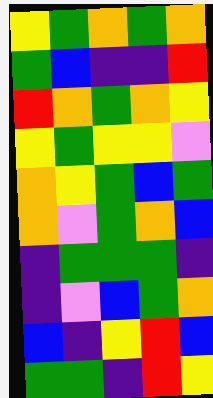[["yellow", "green", "orange", "green", "orange"], ["green", "blue", "indigo", "indigo", "red"], ["red", "orange", "green", "orange", "yellow"], ["yellow", "green", "yellow", "yellow", "violet"], ["orange", "yellow", "green", "blue", "green"], ["orange", "violet", "green", "orange", "blue"], ["indigo", "green", "green", "green", "indigo"], ["indigo", "violet", "blue", "green", "orange"], ["blue", "indigo", "yellow", "red", "blue"], ["green", "green", "indigo", "red", "yellow"]]